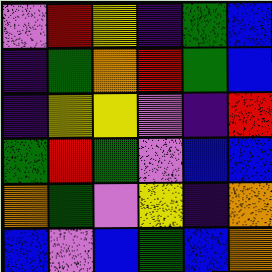[["violet", "red", "yellow", "indigo", "green", "blue"], ["indigo", "green", "orange", "red", "green", "blue"], ["indigo", "yellow", "yellow", "violet", "indigo", "red"], ["green", "red", "green", "violet", "blue", "blue"], ["orange", "green", "violet", "yellow", "indigo", "orange"], ["blue", "violet", "blue", "green", "blue", "orange"]]